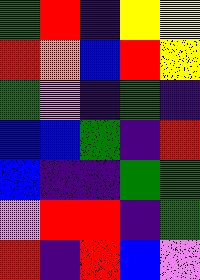[["green", "red", "indigo", "yellow", "yellow"], ["red", "orange", "blue", "red", "yellow"], ["green", "violet", "indigo", "green", "indigo"], ["blue", "blue", "green", "indigo", "red"], ["blue", "indigo", "indigo", "green", "green"], ["violet", "red", "red", "indigo", "green"], ["red", "indigo", "red", "blue", "violet"]]